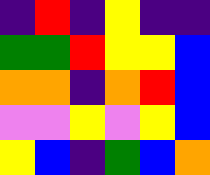[["indigo", "red", "indigo", "yellow", "indigo", "indigo"], ["green", "green", "red", "yellow", "yellow", "blue"], ["orange", "orange", "indigo", "orange", "red", "blue"], ["violet", "violet", "yellow", "violet", "yellow", "blue"], ["yellow", "blue", "indigo", "green", "blue", "orange"]]